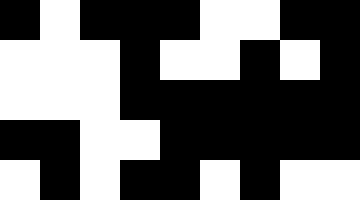[["black", "white", "black", "black", "black", "white", "white", "black", "black"], ["white", "white", "white", "black", "white", "white", "black", "white", "black"], ["white", "white", "white", "black", "black", "black", "black", "black", "black"], ["black", "black", "white", "white", "black", "black", "black", "black", "black"], ["white", "black", "white", "black", "black", "white", "black", "white", "white"]]